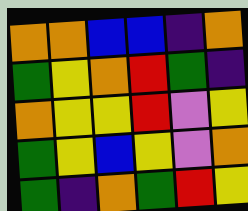[["orange", "orange", "blue", "blue", "indigo", "orange"], ["green", "yellow", "orange", "red", "green", "indigo"], ["orange", "yellow", "yellow", "red", "violet", "yellow"], ["green", "yellow", "blue", "yellow", "violet", "orange"], ["green", "indigo", "orange", "green", "red", "yellow"]]